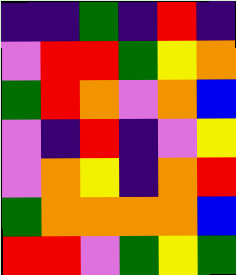[["indigo", "indigo", "green", "indigo", "red", "indigo"], ["violet", "red", "red", "green", "yellow", "orange"], ["green", "red", "orange", "violet", "orange", "blue"], ["violet", "indigo", "red", "indigo", "violet", "yellow"], ["violet", "orange", "yellow", "indigo", "orange", "red"], ["green", "orange", "orange", "orange", "orange", "blue"], ["red", "red", "violet", "green", "yellow", "green"]]